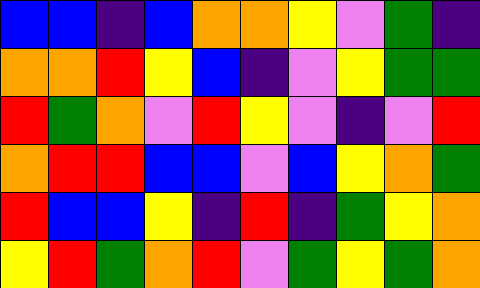[["blue", "blue", "indigo", "blue", "orange", "orange", "yellow", "violet", "green", "indigo"], ["orange", "orange", "red", "yellow", "blue", "indigo", "violet", "yellow", "green", "green"], ["red", "green", "orange", "violet", "red", "yellow", "violet", "indigo", "violet", "red"], ["orange", "red", "red", "blue", "blue", "violet", "blue", "yellow", "orange", "green"], ["red", "blue", "blue", "yellow", "indigo", "red", "indigo", "green", "yellow", "orange"], ["yellow", "red", "green", "orange", "red", "violet", "green", "yellow", "green", "orange"]]